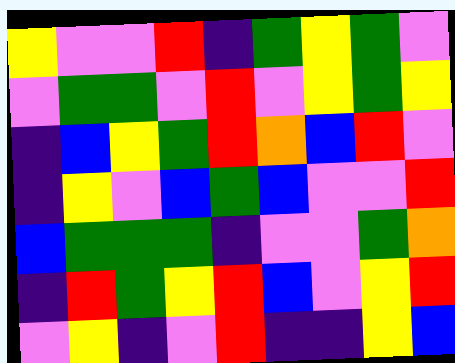[["yellow", "violet", "violet", "red", "indigo", "green", "yellow", "green", "violet"], ["violet", "green", "green", "violet", "red", "violet", "yellow", "green", "yellow"], ["indigo", "blue", "yellow", "green", "red", "orange", "blue", "red", "violet"], ["indigo", "yellow", "violet", "blue", "green", "blue", "violet", "violet", "red"], ["blue", "green", "green", "green", "indigo", "violet", "violet", "green", "orange"], ["indigo", "red", "green", "yellow", "red", "blue", "violet", "yellow", "red"], ["violet", "yellow", "indigo", "violet", "red", "indigo", "indigo", "yellow", "blue"]]